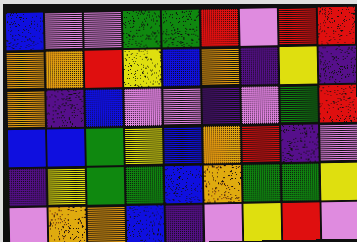[["blue", "violet", "violet", "green", "green", "red", "violet", "red", "red"], ["orange", "orange", "red", "yellow", "blue", "orange", "indigo", "yellow", "indigo"], ["orange", "indigo", "blue", "violet", "violet", "indigo", "violet", "green", "red"], ["blue", "blue", "green", "yellow", "blue", "orange", "red", "indigo", "violet"], ["indigo", "yellow", "green", "green", "blue", "orange", "green", "green", "yellow"], ["violet", "orange", "orange", "blue", "indigo", "violet", "yellow", "red", "violet"]]